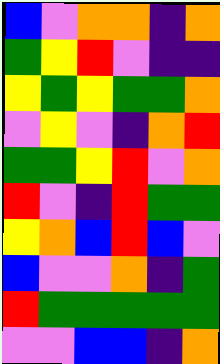[["blue", "violet", "orange", "orange", "indigo", "orange"], ["green", "yellow", "red", "violet", "indigo", "indigo"], ["yellow", "green", "yellow", "green", "green", "orange"], ["violet", "yellow", "violet", "indigo", "orange", "red"], ["green", "green", "yellow", "red", "violet", "orange"], ["red", "violet", "indigo", "red", "green", "green"], ["yellow", "orange", "blue", "red", "blue", "violet"], ["blue", "violet", "violet", "orange", "indigo", "green"], ["red", "green", "green", "green", "green", "green"], ["violet", "violet", "blue", "blue", "indigo", "orange"]]